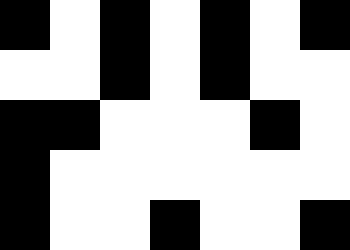[["black", "white", "black", "white", "black", "white", "black"], ["white", "white", "black", "white", "black", "white", "white"], ["black", "black", "white", "white", "white", "black", "white"], ["black", "white", "white", "white", "white", "white", "white"], ["black", "white", "white", "black", "white", "white", "black"]]